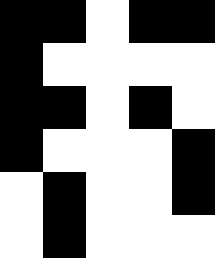[["black", "black", "white", "black", "black"], ["black", "white", "white", "white", "white"], ["black", "black", "white", "black", "white"], ["black", "white", "white", "white", "black"], ["white", "black", "white", "white", "black"], ["white", "black", "white", "white", "white"]]